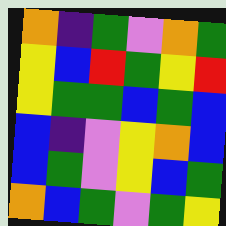[["orange", "indigo", "green", "violet", "orange", "green"], ["yellow", "blue", "red", "green", "yellow", "red"], ["yellow", "green", "green", "blue", "green", "blue"], ["blue", "indigo", "violet", "yellow", "orange", "blue"], ["blue", "green", "violet", "yellow", "blue", "green"], ["orange", "blue", "green", "violet", "green", "yellow"]]